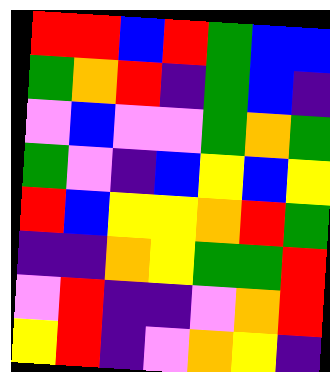[["red", "red", "blue", "red", "green", "blue", "blue"], ["green", "orange", "red", "indigo", "green", "blue", "indigo"], ["violet", "blue", "violet", "violet", "green", "orange", "green"], ["green", "violet", "indigo", "blue", "yellow", "blue", "yellow"], ["red", "blue", "yellow", "yellow", "orange", "red", "green"], ["indigo", "indigo", "orange", "yellow", "green", "green", "red"], ["violet", "red", "indigo", "indigo", "violet", "orange", "red"], ["yellow", "red", "indigo", "violet", "orange", "yellow", "indigo"]]